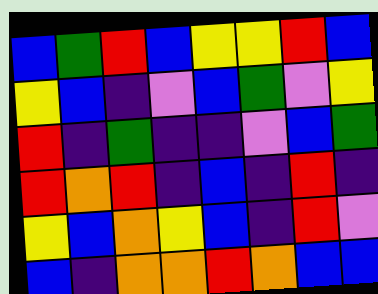[["blue", "green", "red", "blue", "yellow", "yellow", "red", "blue"], ["yellow", "blue", "indigo", "violet", "blue", "green", "violet", "yellow"], ["red", "indigo", "green", "indigo", "indigo", "violet", "blue", "green"], ["red", "orange", "red", "indigo", "blue", "indigo", "red", "indigo"], ["yellow", "blue", "orange", "yellow", "blue", "indigo", "red", "violet"], ["blue", "indigo", "orange", "orange", "red", "orange", "blue", "blue"]]